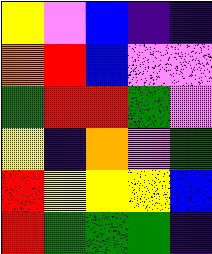[["yellow", "violet", "blue", "indigo", "indigo"], ["orange", "red", "blue", "violet", "violet"], ["green", "red", "red", "green", "violet"], ["yellow", "indigo", "orange", "violet", "green"], ["red", "yellow", "yellow", "yellow", "blue"], ["red", "green", "green", "green", "indigo"]]